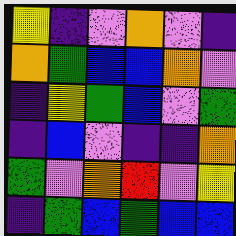[["yellow", "indigo", "violet", "orange", "violet", "indigo"], ["orange", "green", "blue", "blue", "orange", "violet"], ["indigo", "yellow", "green", "blue", "violet", "green"], ["indigo", "blue", "violet", "indigo", "indigo", "orange"], ["green", "violet", "orange", "red", "violet", "yellow"], ["indigo", "green", "blue", "green", "blue", "blue"]]